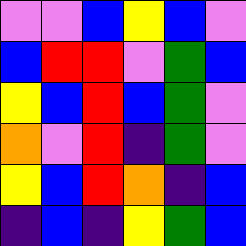[["violet", "violet", "blue", "yellow", "blue", "violet"], ["blue", "red", "red", "violet", "green", "blue"], ["yellow", "blue", "red", "blue", "green", "violet"], ["orange", "violet", "red", "indigo", "green", "violet"], ["yellow", "blue", "red", "orange", "indigo", "blue"], ["indigo", "blue", "indigo", "yellow", "green", "blue"]]